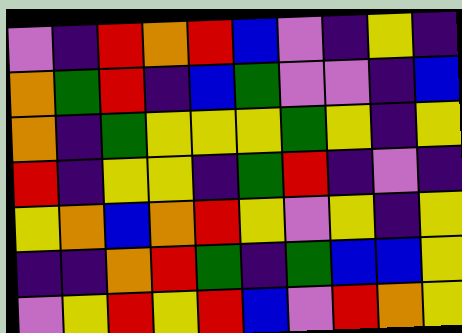[["violet", "indigo", "red", "orange", "red", "blue", "violet", "indigo", "yellow", "indigo"], ["orange", "green", "red", "indigo", "blue", "green", "violet", "violet", "indigo", "blue"], ["orange", "indigo", "green", "yellow", "yellow", "yellow", "green", "yellow", "indigo", "yellow"], ["red", "indigo", "yellow", "yellow", "indigo", "green", "red", "indigo", "violet", "indigo"], ["yellow", "orange", "blue", "orange", "red", "yellow", "violet", "yellow", "indigo", "yellow"], ["indigo", "indigo", "orange", "red", "green", "indigo", "green", "blue", "blue", "yellow"], ["violet", "yellow", "red", "yellow", "red", "blue", "violet", "red", "orange", "yellow"]]